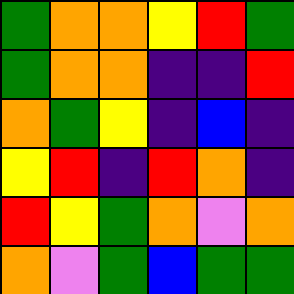[["green", "orange", "orange", "yellow", "red", "green"], ["green", "orange", "orange", "indigo", "indigo", "red"], ["orange", "green", "yellow", "indigo", "blue", "indigo"], ["yellow", "red", "indigo", "red", "orange", "indigo"], ["red", "yellow", "green", "orange", "violet", "orange"], ["orange", "violet", "green", "blue", "green", "green"]]